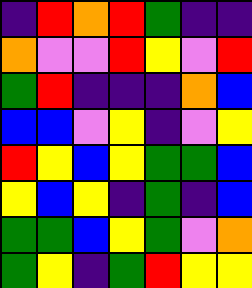[["indigo", "red", "orange", "red", "green", "indigo", "indigo"], ["orange", "violet", "violet", "red", "yellow", "violet", "red"], ["green", "red", "indigo", "indigo", "indigo", "orange", "blue"], ["blue", "blue", "violet", "yellow", "indigo", "violet", "yellow"], ["red", "yellow", "blue", "yellow", "green", "green", "blue"], ["yellow", "blue", "yellow", "indigo", "green", "indigo", "blue"], ["green", "green", "blue", "yellow", "green", "violet", "orange"], ["green", "yellow", "indigo", "green", "red", "yellow", "yellow"]]